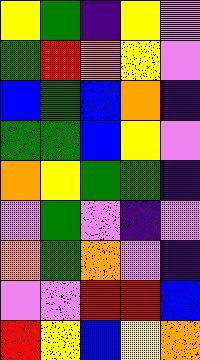[["yellow", "green", "indigo", "yellow", "violet"], ["green", "red", "orange", "yellow", "violet"], ["blue", "green", "blue", "orange", "indigo"], ["green", "green", "blue", "yellow", "violet"], ["orange", "yellow", "green", "green", "indigo"], ["violet", "green", "violet", "indigo", "violet"], ["orange", "green", "orange", "violet", "indigo"], ["violet", "violet", "red", "red", "blue"], ["red", "yellow", "blue", "yellow", "orange"]]